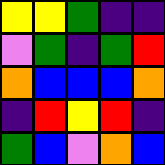[["yellow", "yellow", "green", "indigo", "indigo"], ["violet", "green", "indigo", "green", "red"], ["orange", "blue", "blue", "blue", "orange"], ["indigo", "red", "yellow", "red", "indigo"], ["green", "blue", "violet", "orange", "blue"]]